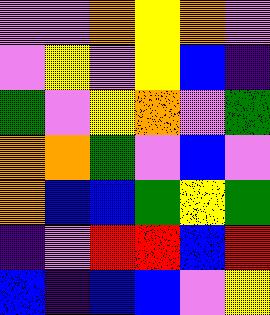[["violet", "violet", "orange", "yellow", "orange", "violet"], ["violet", "yellow", "violet", "yellow", "blue", "indigo"], ["green", "violet", "yellow", "orange", "violet", "green"], ["orange", "orange", "green", "violet", "blue", "violet"], ["orange", "blue", "blue", "green", "yellow", "green"], ["indigo", "violet", "red", "red", "blue", "red"], ["blue", "indigo", "blue", "blue", "violet", "yellow"]]